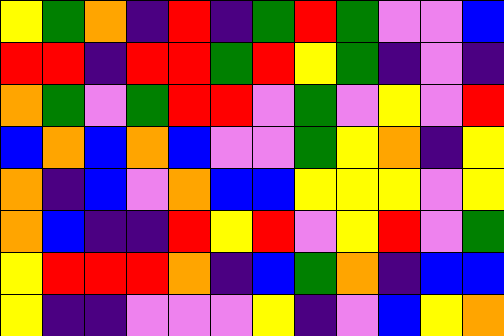[["yellow", "green", "orange", "indigo", "red", "indigo", "green", "red", "green", "violet", "violet", "blue"], ["red", "red", "indigo", "red", "red", "green", "red", "yellow", "green", "indigo", "violet", "indigo"], ["orange", "green", "violet", "green", "red", "red", "violet", "green", "violet", "yellow", "violet", "red"], ["blue", "orange", "blue", "orange", "blue", "violet", "violet", "green", "yellow", "orange", "indigo", "yellow"], ["orange", "indigo", "blue", "violet", "orange", "blue", "blue", "yellow", "yellow", "yellow", "violet", "yellow"], ["orange", "blue", "indigo", "indigo", "red", "yellow", "red", "violet", "yellow", "red", "violet", "green"], ["yellow", "red", "red", "red", "orange", "indigo", "blue", "green", "orange", "indigo", "blue", "blue"], ["yellow", "indigo", "indigo", "violet", "violet", "violet", "yellow", "indigo", "violet", "blue", "yellow", "orange"]]